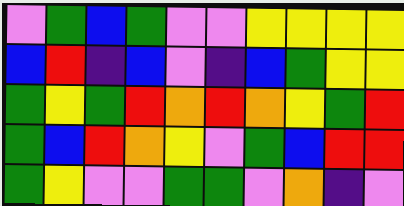[["violet", "green", "blue", "green", "violet", "violet", "yellow", "yellow", "yellow", "yellow"], ["blue", "red", "indigo", "blue", "violet", "indigo", "blue", "green", "yellow", "yellow"], ["green", "yellow", "green", "red", "orange", "red", "orange", "yellow", "green", "red"], ["green", "blue", "red", "orange", "yellow", "violet", "green", "blue", "red", "red"], ["green", "yellow", "violet", "violet", "green", "green", "violet", "orange", "indigo", "violet"]]